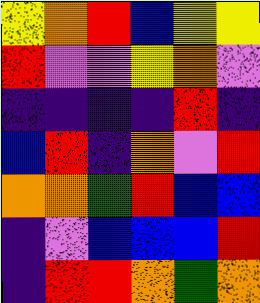[["yellow", "orange", "red", "blue", "yellow", "yellow"], ["red", "violet", "violet", "yellow", "orange", "violet"], ["indigo", "indigo", "indigo", "indigo", "red", "indigo"], ["blue", "red", "indigo", "orange", "violet", "red"], ["orange", "orange", "green", "red", "blue", "blue"], ["indigo", "violet", "blue", "blue", "blue", "red"], ["indigo", "red", "red", "orange", "green", "orange"]]